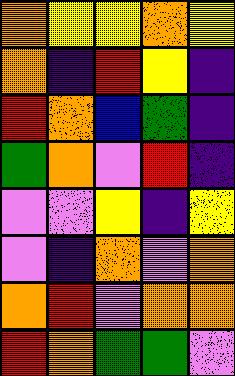[["orange", "yellow", "yellow", "orange", "yellow"], ["orange", "indigo", "red", "yellow", "indigo"], ["red", "orange", "blue", "green", "indigo"], ["green", "orange", "violet", "red", "indigo"], ["violet", "violet", "yellow", "indigo", "yellow"], ["violet", "indigo", "orange", "violet", "orange"], ["orange", "red", "violet", "orange", "orange"], ["red", "orange", "green", "green", "violet"]]